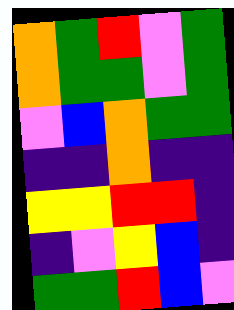[["orange", "green", "red", "violet", "green"], ["orange", "green", "green", "violet", "green"], ["violet", "blue", "orange", "green", "green"], ["indigo", "indigo", "orange", "indigo", "indigo"], ["yellow", "yellow", "red", "red", "indigo"], ["indigo", "violet", "yellow", "blue", "indigo"], ["green", "green", "red", "blue", "violet"]]